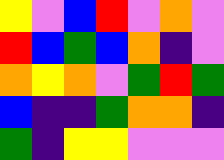[["yellow", "violet", "blue", "red", "violet", "orange", "violet"], ["red", "blue", "green", "blue", "orange", "indigo", "violet"], ["orange", "yellow", "orange", "violet", "green", "red", "green"], ["blue", "indigo", "indigo", "green", "orange", "orange", "indigo"], ["green", "indigo", "yellow", "yellow", "violet", "violet", "violet"]]